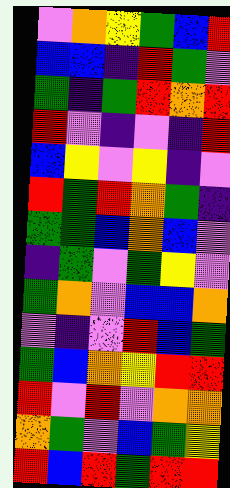[["violet", "orange", "yellow", "green", "blue", "red"], ["blue", "blue", "indigo", "red", "green", "violet"], ["green", "indigo", "green", "red", "orange", "red"], ["red", "violet", "indigo", "violet", "indigo", "red"], ["blue", "yellow", "violet", "yellow", "indigo", "violet"], ["red", "green", "red", "orange", "green", "indigo"], ["green", "green", "blue", "orange", "blue", "violet"], ["indigo", "green", "violet", "green", "yellow", "violet"], ["green", "orange", "violet", "blue", "blue", "orange"], ["violet", "indigo", "violet", "red", "blue", "green"], ["green", "blue", "orange", "yellow", "red", "red"], ["red", "violet", "red", "violet", "orange", "orange"], ["orange", "green", "violet", "blue", "green", "yellow"], ["red", "blue", "red", "green", "red", "red"]]